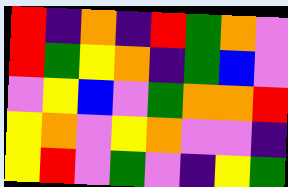[["red", "indigo", "orange", "indigo", "red", "green", "orange", "violet"], ["red", "green", "yellow", "orange", "indigo", "green", "blue", "violet"], ["violet", "yellow", "blue", "violet", "green", "orange", "orange", "red"], ["yellow", "orange", "violet", "yellow", "orange", "violet", "violet", "indigo"], ["yellow", "red", "violet", "green", "violet", "indigo", "yellow", "green"]]